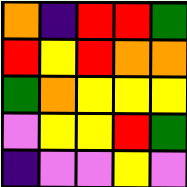[["orange", "indigo", "red", "red", "green"], ["red", "yellow", "red", "orange", "orange"], ["green", "orange", "yellow", "yellow", "yellow"], ["violet", "yellow", "yellow", "red", "green"], ["indigo", "violet", "violet", "yellow", "violet"]]